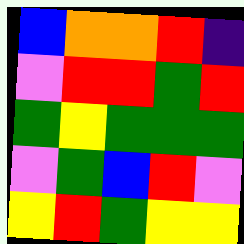[["blue", "orange", "orange", "red", "indigo"], ["violet", "red", "red", "green", "red"], ["green", "yellow", "green", "green", "green"], ["violet", "green", "blue", "red", "violet"], ["yellow", "red", "green", "yellow", "yellow"]]